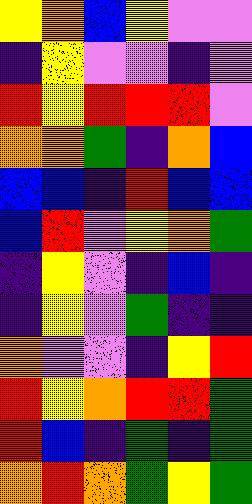[["yellow", "orange", "blue", "yellow", "violet", "violet"], ["indigo", "yellow", "violet", "violet", "indigo", "violet"], ["red", "yellow", "red", "red", "red", "violet"], ["orange", "orange", "green", "indigo", "orange", "blue"], ["blue", "blue", "indigo", "red", "blue", "blue"], ["blue", "red", "violet", "yellow", "orange", "green"], ["indigo", "yellow", "violet", "indigo", "blue", "indigo"], ["indigo", "yellow", "violet", "green", "indigo", "indigo"], ["orange", "violet", "violet", "indigo", "yellow", "red"], ["red", "yellow", "orange", "red", "red", "green"], ["red", "blue", "indigo", "green", "indigo", "green"], ["orange", "red", "orange", "green", "yellow", "green"]]